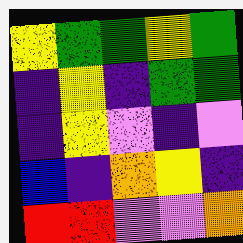[["yellow", "green", "green", "yellow", "green"], ["indigo", "yellow", "indigo", "green", "green"], ["indigo", "yellow", "violet", "indigo", "violet"], ["blue", "indigo", "orange", "yellow", "indigo"], ["red", "red", "violet", "violet", "orange"]]